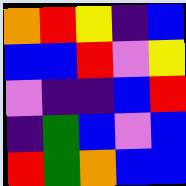[["orange", "red", "yellow", "indigo", "blue"], ["blue", "blue", "red", "violet", "yellow"], ["violet", "indigo", "indigo", "blue", "red"], ["indigo", "green", "blue", "violet", "blue"], ["red", "green", "orange", "blue", "blue"]]